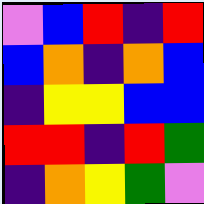[["violet", "blue", "red", "indigo", "red"], ["blue", "orange", "indigo", "orange", "blue"], ["indigo", "yellow", "yellow", "blue", "blue"], ["red", "red", "indigo", "red", "green"], ["indigo", "orange", "yellow", "green", "violet"]]